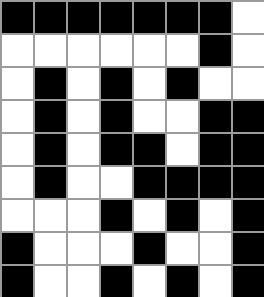[["black", "black", "black", "black", "black", "black", "black", "white"], ["white", "white", "white", "white", "white", "white", "black", "white"], ["white", "black", "white", "black", "white", "black", "white", "white"], ["white", "black", "white", "black", "white", "white", "black", "black"], ["white", "black", "white", "black", "black", "white", "black", "black"], ["white", "black", "white", "white", "black", "black", "black", "black"], ["white", "white", "white", "black", "white", "black", "white", "black"], ["black", "white", "white", "white", "black", "white", "white", "black"], ["black", "white", "white", "black", "white", "black", "white", "black"]]